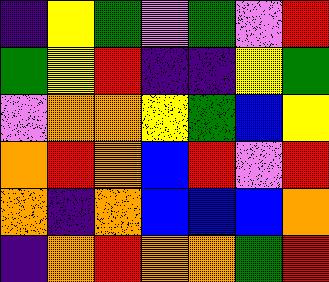[["indigo", "yellow", "green", "violet", "green", "violet", "red"], ["green", "yellow", "red", "indigo", "indigo", "yellow", "green"], ["violet", "orange", "orange", "yellow", "green", "blue", "yellow"], ["orange", "red", "orange", "blue", "red", "violet", "red"], ["orange", "indigo", "orange", "blue", "blue", "blue", "orange"], ["indigo", "orange", "red", "orange", "orange", "green", "red"]]